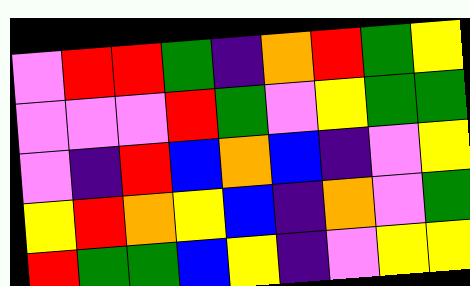[["violet", "red", "red", "green", "indigo", "orange", "red", "green", "yellow"], ["violet", "violet", "violet", "red", "green", "violet", "yellow", "green", "green"], ["violet", "indigo", "red", "blue", "orange", "blue", "indigo", "violet", "yellow"], ["yellow", "red", "orange", "yellow", "blue", "indigo", "orange", "violet", "green"], ["red", "green", "green", "blue", "yellow", "indigo", "violet", "yellow", "yellow"]]